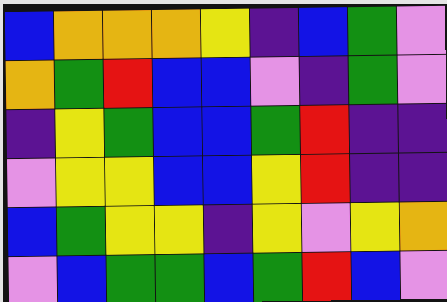[["blue", "orange", "orange", "orange", "yellow", "indigo", "blue", "green", "violet"], ["orange", "green", "red", "blue", "blue", "violet", "indigo", "green", "violet"], ["indigo", "yellow", "green", "blue", "blue", "green", "red", "indigo", "indigo"], ["violet", "yellow", "yellow", "blue", "blue", "yellow", "red", "indigo", "indigo"], ["blue", "green", "yellow", "yellow", "indigo", "yellow", "violet", "yellow", "orange"], ["violet", "blue", "green", "green", "blue", "green", "red", "blue", "violet"]]